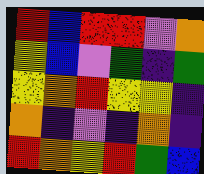[["red", "blue", "red", "red", "violet", "orange"], ["yellow", "blue", "violet", "green", "indigo", "green"], ["yellow", "orange", "red", "yellow", "yellow", "indigo"], ["orange", "indigo", "violet", "indigo", "orange", "indigo"], ["red", "orange", "yellow", "red", "green", "blue"]]